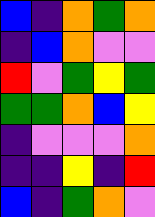[["blue", "indigo", "orange", "green", "orange"], ["indigo", "blue", "orange", "violet", "violet"], ["red", "violet", "green", "yellow", "green"], ["green", "green", "orange", "blue", "yellow"], ["indigo", "violet", "violet", "violet", "orange"], ["indigo", "indigo", "yellow", "indigo", "red"], ["blue", "indigo", "green", "orange", "violet"]]